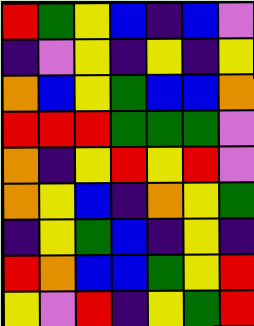[["red", "green", "yellow", "blue", "indigo", "blue", "violet"], ["indigo", "violet", "yellow", "indigo", "yellow", "indigo", "yellow"], ["orange", "blue", "yellow", "green", "blue", "blue", "orange"], ["red", "red", "red", "green", "green", "green", "violet"], ["orange", "indigo", "yellow", "red", "yellow", "red", "violet"], ["orange", "yellow", "blue", "indigo", "orange", "yellow", "green"], ["indigo", "yellow", "green", "blue", "indigo", "yellow", "indigo"], ["red", "orange", "blue", "blue", "green", "yellow", "red"], ["yellow", "violet", "red", "indigo", "yellow", "green", "red"]]